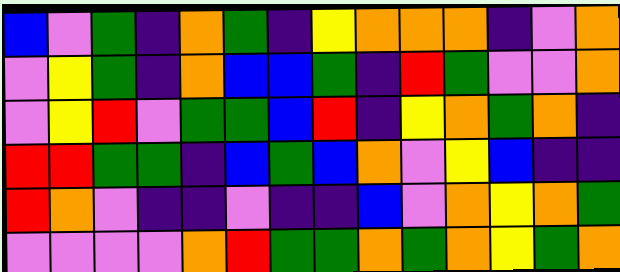[["blue", "violet", "green", "indigo", "orange", "green", "indigo", "yellow", "orange", "orange", "orange", "indigo", "violet", "orange"], ["violet", "yellow", "green", "indigo", "orange", "blue", "blue", "green", "indigo", "red", "green", "violet", "violet", "orange"], ["violet", "yellow", "red", "violet", "green", "green", "blue", "red", "indigo", "yellow", "orange", "green", "orange", "indigo"], ["red", "red", "green", "green", "indigo", "blue", "green", "blue", "orange", "violet", "yellow", "blue", "indigo", "indigo"], ["red", "orange", "violet", "indigo", "indigo", "violet", "indigo", "indigo", "blue", "violet", "orange", "yellow", "orange", "green"], ["violet", "violet", "violet", "violet", "orange", "red", "green", "green", "orange", "green", "orange", "yellow", "green", "orange"]]